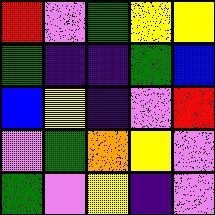[["red", "violet", "green", "yellow", "yellow"], ["green", "indigo", "indigo", "green", "blue"], ["blue", "yellow", "indigo", "violet", "red"], ["violet", "green", "orange", "yellow", "violet"], ["green", "violet", "yellow", "indigo", "violet"]]